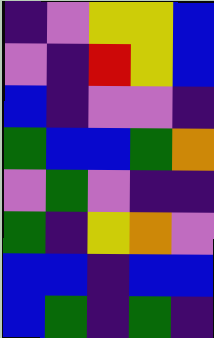[["indigo", "violet", "yellow", "yellow", "blue"], ["violet", "indigo", "red", "yellow", "blue"], ["blue", "indigo", "violet", "violet", "indigo"], ["green", "blue", "blue", "green", "orange"], ["violet", "green", "violet", "indigo", "indigo"], ["green", "indigo", "yellow", "orange", "violet"], ["blue", "blue", "indigo", "blue", "blue"], ["blue", "green", "indigo", "green", "indigo"]]